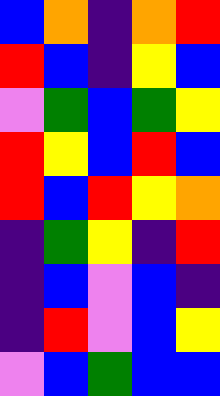[["blue", "orange", "indigo", "orange", "red"], ["red", "blue", "indigo", "yellow", "blue"], ["violet", "green", "blue", "green", "yellow"], ["red", "yellow", "blue", "red", "blue"], ["red", "blue", "red", "yellow", "orange"], ["indigo", "green", "yellow", "indigo", "red"], ["indigo", "blue", "violet", "blue", "indigo"], ["indigo", "red", "violet", "blue", "yellow"], ["violet", "blue", "green", "blue", "blue"]]